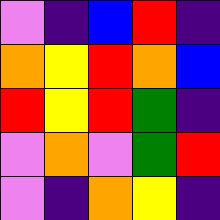[["violet", "indigo", "blue", "red", "indigo"], ["orange", "yellow", "red", "orange", "blue"], ["red", "yellow", "red", "green", "indigo"], ["violet", "orange", "violet", "green", "red"], ["violet", "indigo", "orange", "yellow", "indigo"]]